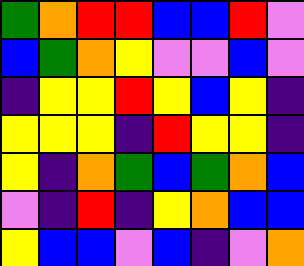[["green", "orange", "red", "red", "blue", "blue", "red", "violet"], ["blue", "green", "orange", "yellow", "violet", "violet", "blue", "violet"], ["indigo", "yellow", "yellow", "red", "yellow", "blue", "yellow", "indigo"], ["yellow", "yellow", "yellow", "indigo", "red", "yellow", "yellow", "indigo"], ["yellow", "indigo", "orange", "green", "blue", "green", "orange", "blue"], ["violet", "indigo", "red", "indigo", "yellow", "orange", "blue", "blue"], ["yellow", "blue", "blue", "violet", "blue", "indigo", "violet", "orange"]]